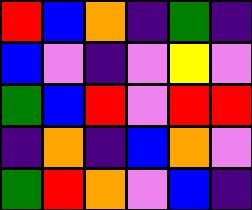[["red", "blue", "orange", "indigo", "green", "indigo"], ["blue", "violet", "indigo", "violet", "yellow", "violet"], ["green", "blue", "red", "violet", "red", "red"], ["indigo", "orange", "indigo", "blue", "orange", "violet"], ["green", "red", "orange", "violet", "blue", "indigo"]]